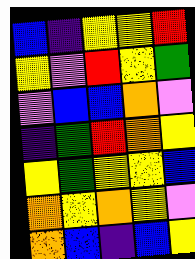[["blue", "indigo", "yellow", "yellow", "red"], ["yellow", "violet", "red", "yellow", "green"], ["violet", "blue", "blue", "orange", "violet"], ["indigo", "green", "red", "orange", "yellow"], ["yellow", "green", "yellow", "yellow", "blue"], ["orange", "yellow", "orange", "yellow", "violet"], ["orange", "blue", "indigo", "blue", "yellow"]]